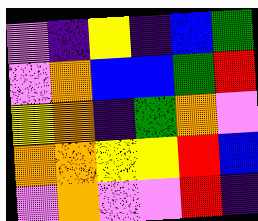[["violet", "indigo", "yellow", "indigo", "blue", "green"], ["violet", "orange", "blue", "blue", "green", "red"], ["yellow", "orange", "indigo", "green", "orange", "violet"], ["orange", "orange", "yellow", "yellow", "red", "blue"], ["violet", "orange", "violet", "violet", "red", "indigo"]]